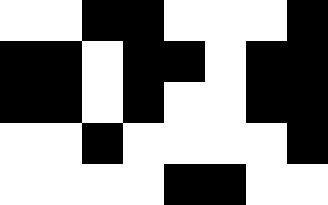[["white", "white", "black", "black", "white", "white", "white", "black"], ["black", "black", "white", "black", "black", "white", "black", "black"], ["black", "black", "white", "black", "white", "white", "black", "black"], ["white", "white", "black", "white", "white", "white", "white", "black"], ["white", "white", "white", "white", "black", "black", "white", "white"]]